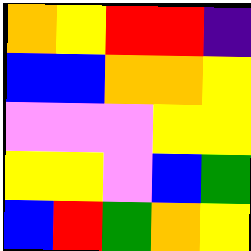[["orange", "yellow", "red", "red", "indigo"], ["blue", "blue", "orange", "orange", "yellow"], ["violet", "violet", "violet", "yellow", "yellow"], ["yellow", "yellow", "violet", "blue", "green"], ["blue", "red", "green", "orange", "yellow"]]